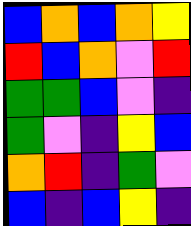[["blue", "orange", "blue", "orange", "yellow"], ["red", "blue", "orange", "violet", "red"], ["green", "green", "blue", "violet", "indigo"], ["green", "violet", "indigo", "yellow", "blue"], ["orange", "red", "indigo", "green", "violet"], ["blue", "indigo", "blue", "yellow", "indigo"]]